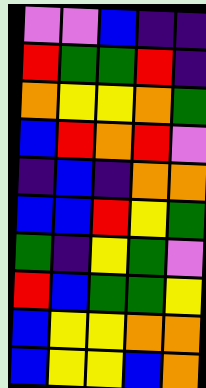[["violet", "violet", "blue", "indigo", "indigo"], ["red", "green", "green", "red", "indigo"], ["orange", "yellow", "yellow", "orange", "green"], ["blue", "red", "orange", "red", "violet"], ["indigo", "blue", "indigo", "orange", "orange"], ["blue", "blue", "red", "yellow", "green"], ["green", "indigo", "yellow", "green", "violet"], ["red", "blue", "green", "green", "yellow"], ["blue", "yellow", "yellow", "orange", "orange"], ["blue", "yellow", "yellow", "blue", "orange"]]